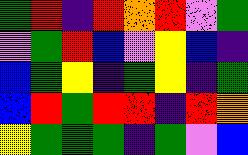[["green", "red", "indigo", "red", "orange", "red", "violet", "green"], ["violet", "green", "red", "blue", "violet", "yellow", "blue", "indigo"], ["blue", "green", "yellow", "indigo", "green", "yellow", "indigo", "green"], ["blue", "red", "green", "red", "red", "indigo", "red", "orange"], ["yellow", "green", "green", "green", "indigo", "green", "violet", "blue"]]